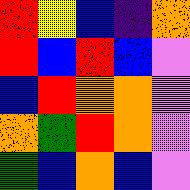[["red", "yellow", "blue", "indigo", "orange"], ["red", "blue", "red", "blue", "violet"], ["blue", "red", "orange", "orange", "violet"], ["orange", "green", "red", "orange", "violet"], ["green", "blue", "orange", "blue", "violet"]]